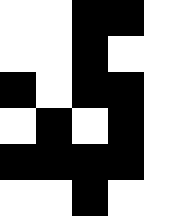[["white", "white", "black", "black", "white"], ["white", "white", "black", "white", "white"], ["black", "white", "black", "black", "white"], ["white", "black", "white", "black", "white"], ["black", "black", "black", "black", "white"], ["white", "white", "black", "white", "white"]]